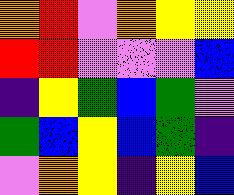[["orange", "red", "violet", "orange", "yellow", "yellow"], ["red", "red", "violet", "violet", "violet", "blue"], ["indigo", "yellow", "green", "blue", "green", "violet"], ["green", "blue", "yellow", "blue", "green", "indigo"], ["violet", "orange", "yellow", "indigo", "yellow", "blue"]]